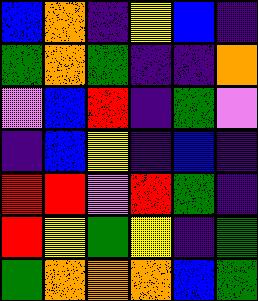[["blue", "orange", "indigo", "yellow", "blue", "indigo"], ["green", "orange", "green", "indigo", "indigo", "orange"], ["violet", "blue", "red", "indigo", "green", "violet"], ["indigo", "blue", "yellow", "indigo", "blue", "indigo"], ["red", "red", "violet", "red", "green", "indigo"], ["red", "yellow", "green", "yellow", "indigo", "green"], ["green", "orange", "orange", "orange", "blue", "green"]]